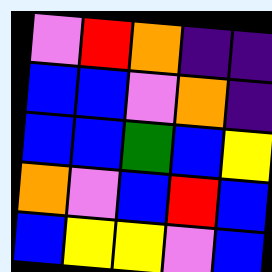[["violet", "red", "orange", "indigo", "indigo"], ["blue", "blue", "violet", "orange", "indigo"], ["blue", "blue", "green", "blue", "yellow"], ["orange", "violet", "blue", "red", "blue"], ["blue", "yellow", "yellow", "violet", "blue"]]